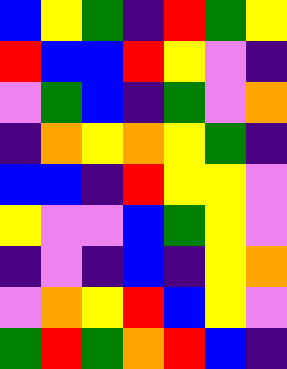[["blue", "yellow", "green", "indigo", "red", "green", "yellow"], ["red", "blue", "blue", "red", "yellow", "violet", "indigo"], ["violet", "green", "blue", "indigo", "green", "violet", "orange"], ["indigo", "orange", "yellow", "orange", "yellow", "green", "indigo"], ["blue", "blue", "indigo", "red", "yellow", "yellow", "violet"], ["yellow", "violet", "violet", "blue", "green", "yellow", "violet"], ["indigo", "violet", "indigo", "blue", "indigo", "yellow", "orange"], ["violet", "orange", "yellow", "red", "blue", "yellow", "violet"], ["green", "red", "green", "orange", "red", "blue", "indigo"]]